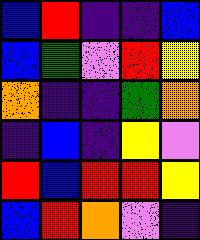[["blue", "red", "indigo", "indigo", "blue"], ["blue", "green", "violet", "red", "yellow"], ["orange", "indigo", "indigo", "green", "orange"], ["indigo", "blue", "indigo", "yellow", "violet"], ["red", "blue", "red", "red", "yellow"], ["blue", "red", "orange", "violet", "indigo"]]